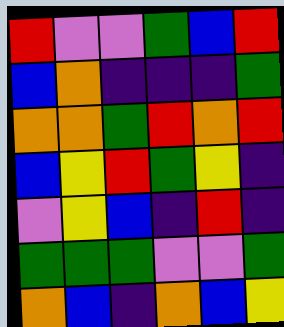[["red", "violet", "violet", "green", "blue", "red"], ["blue", "orange", "indigo", "indigo", "indigo", "green"], ["orange", "orange", "green", "red", "orange", "red"], ["blue", "yellow", "red", "green", "yellow", "indigo"], ["violet", "yellow", "blue", "indigo", "red", "indigo"], ["green", "green", "green", "violet", "violet", "green"], ["orange", "blue", "indigo", "orange", "blue", "yellow"]]